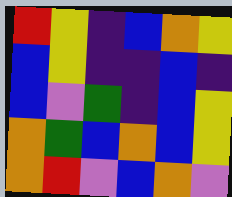[["red", "yellow", "indigo", "blue", "orange", "yellow"], ["blue", "yellow", "indigo", "indigo", "blue", "indigo"], ["blue", "violet", "green", "indigo", "blue", "yellow"], ["orange", "green", "blue", "orange", "blue", "yellow"], ["orange", "red", "violet", "blue", "orange", "violet"]]